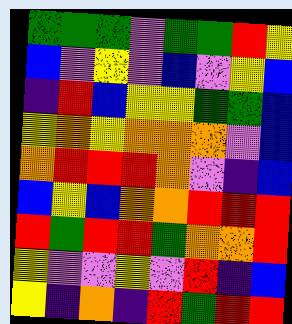[["green", "green", "green", "violet", "green", "green", "red", "yellow"], ["blue", "violet", "yellow", "violet", "blue", "violet", "yellow", "blue"], ["indigo", "red", "blue", "yellow", "yellow", "green", "green", "blue"], ["yellow", "orange", "yellow", "orange", "orange", "orange", "violet", "blue"], ["orange", "red", "red", "red", "orange", "violet", "indigo", "blue"], ["blue", "yellow", "blue", "orange", "orange", "red", "red", "red"], ["red", "green", "red", "red", "green", "orange", "orange", "red"], ["yellow", "violet", "violet", "yellow", "violet", "red", "indigo", "blue"], ["yellow", "indigo", "orange", "indigo", "red", "green", "red", "red"]]